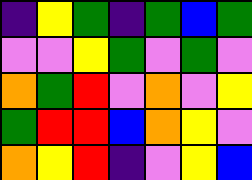[["indigo", "yellow", "green", "indigo", "green", "blue", "green"], ["violet", "violet", "yellow", "green", "violet", "green", "violet"], ["orange", "green", "red", "violet", "orange", "violet", "yellow"], ["green", "red", "red", "blue", "orange", "yellow", "violet"], ["orange", "yellow", "red", "indigo", "violet", "yellow", "blue"]]